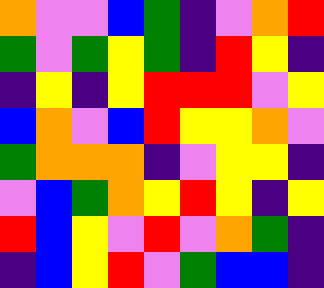[["orange", "violet", "violet", "blue", "green", "indigo", "violet", "orange", "red"], ["green", "violet", "green", "yellow", "green", "indigo", "red", "yellow", "indigo"], ["indigo", "yellow", "indigo", "yellow", "red", "red", "red", "violet", "yellow"], ["blue", "orange", "violet", "blue", "red", "yellow", "yellow", "orange", "violet"], ["green", "orange", "orange", "orange", "indigo", "violet", "yellow", "yellow", "indigo"], ["violet", "blue", "green", "orange", "yellow", "red", "yellow", "indigo", "yellow"], ["red", "blue", "yellow", "violet", "red", "violet", "orange", "green", "indigo"], ["indigo", "blue", "yellow", "red", "violet", "green", "blue", "blue", "indigo"]]